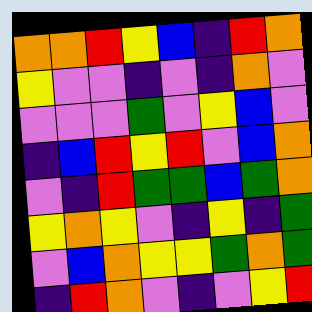[["orange", "orange", "red", "yellow", "blue", "indigo", "red", "orange"], ["yellow", "violet", "violet", "indigo", "violet", "indigo", "orange", "violet"], ["violet", "violet", "violet", "green", "violet", "yellow", "blue", "violet"], ["indigo", "blue", "red", "yellow", "red", "violet", "blue", "orange"], ["violet", "indigo", "red", "green", "green", "blue", "green", "orange"], ["yellow", "orange", "yellow", "violet", "indigo", "yellow", "indigo", "green"], ["violet", "blue", "orange", "yellow", "yellow", "green", "orange", "green"], ["indigo", "red", "orange", "violet", "indigo", "violet", "yellow", "red"]]